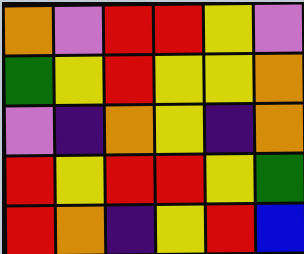[["orange", "violet", "red", "red", "yellow", "violet"], ["green", "yellow", "red", "yellow", "yellow", "orange"], ["violet", "indigo", "orange", "yellow", "indigo", "orange"], ["red", "yellow", "red", "red", "yellow", "green"], ["red", "orange", "indigo", "yellow", "red", "blue"]]